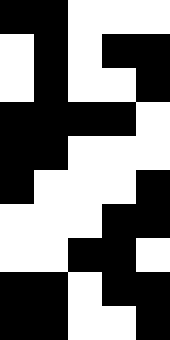[["black", "black", "white", "white", "white"], ["white", "black", "white", "black", "black"], ["white", "black", "white", "white", "black"], ["black", "black", "black", "black", "white"], ["black", "black", "white", "white", "white"], ["black", "white", "white", "white", "black"], ["white", "white", "white", "black", "black"], ["white", "white", "black", "black", "white"], ["black", "black", "white", "black", "black"], ["black", "black", "white", "white", "black"]]